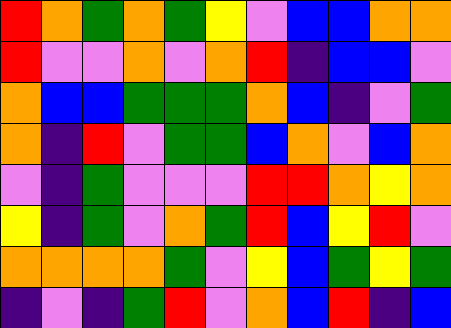[["red", "orange", "green", "orange", "green", "yellow", "violet", "blue", "blue", "orange", "orange"], ["red", "violet", "violet", "orange", "violet", "orange", "red", "indigo", "blue", "blue", "violet"], ["orange", "blue", "blue", "green", "green", "green", "orange", "blue", "indigo", "violet", "green"], ["orange", "indigo", "red", "violet", "green", "green", "blue", "orange", "violet", "blue", "orange"], ["violet", "indigo", "green", "violet", "violet", "violet", "red", "red", "orange", "yellow", "orange"], ["yellow", "indigo", "green", "violet", "orange", "green", "red", "blue", "yellow", "red", "violet"], ["orange", "orange", "orange", "orange", "green", "violet", "yellow", "blue", "green", "yellow", "green"], ["indigo", "violet", "indigo", "green", "red", "violet", "orange", "blue", "red", "indigo", "blue"]]